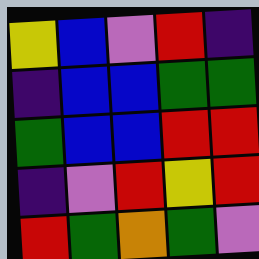[["yellow", "blue", "violet", "red", "indigo"], ["indigo", "blue", "blue", "green", "green"], ["green", "blue", "blue", "red", "red"], ["indigo", "violet", "red", "yellow", "red"], ["red", "green", "orange", "green", "violet"]]